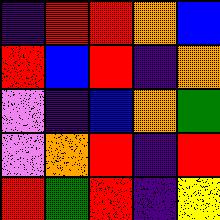[["indigo", "red", "red", "orange", "blue"], ["red", "blue", "red", "indigo", "orange"], ["violet", "indigo", "blue", "orange", "green"], ["violet", "orange", "red", "indigo", "red"], ["red", "green", "red", "indigo", "yellow"]]